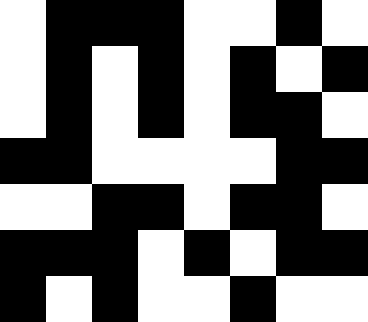[["white", "black", "black", "black", "white", "white", "black", "white"], ["white", "black", "white", "black", "white", "black", "white", "black"], ["white", "black", "white", "black", "white", "black", "black", "white"], ["black", "black", "white", "white", "white", "white", "black", "black"], ["white", "white", "black", "black", "white", "black", "black", "white"], ["black", "black", "black", "white", "black", "white", "black", "black"], ["black", "white", "black", "white", "white", "black", "white", "white"]]